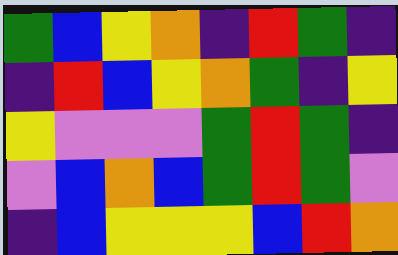[["green", "blue", "yellow", "orange", "indigo", "red", "green", "indigo"], ["indigo", "red", "blue", "yellow", "orange", "green", "indigo", "yellow"], ["yellow", "violet", "violet", "violet", "green", "red", "green", "indigo"], ["violet", "blue", "orange", "blue", "green", "red", "green", "violet"], ["indigo", "blue", "yellow", "yellow", "yellow", "blue", "red", "orange"]]